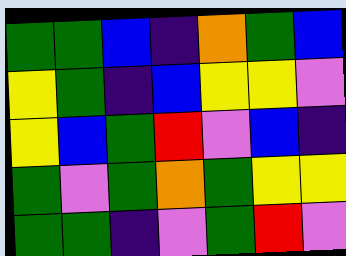[["green", "green", "blue", "indigo", "orange", "green", "blue"], ["yellow", "green", "indigo", "blue", "yellow", "yellow", "violet"], ["yellow", "blue", "green", "red", "violet", "blue", "indigo"], ["green", "violet", "green", "orange", "green", "yellow", "yellow"], ["green", "green", "indigo", "violet", "green", "red", "violet"]]